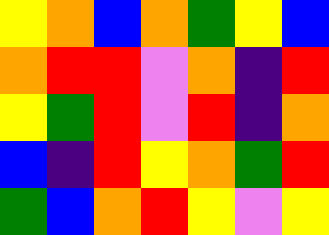[["yellow", "orange", "blue", "orange", "green", "yellow", "blue"], ["orange", "red", "red", "violet", "orange", "indigo", "red"], ["yellow", "green", "red", "violet", "red", "indigo", "orange"], ["blue", "indigo", "red", "yellow", "orange", "green", "red"], ["green", "blue", "orange", "red", "yellow", "violet", "yellow"]]